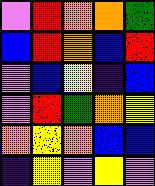[["violet", "red", "orange", "orange", "green"], ["blue", "red", "orange", "blue", "red"], ["violet", "blue", "yellow", "indigo", "blue"], ["violet", "red", "green", "orange", "yellow"], ["orange", "yellow", "orange", "blue", "blue"], ["indigo", "yellow", "violet", "yellow", "violet"]]